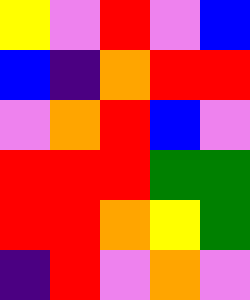[["yellow", "violet", "red", "violet", "blue"], ["blue", "indigo", "orange", "red", "red"], ["violet", "orange", "red", "blue", "violet"], ["red", "red", "red", "green", "green"], ["red", "red", "orange", "yellow", "green"], ["indigo", "red", "violet", "orange", "violet"]]